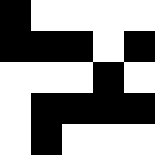[["black", "white", "white", "white", "white"], ["black", "black", "black", "white", "black"], ["white", "white", "white", "black", "white"], ["white", "black", "black", "black", "black"], ["white", "black", "white", "white", "white"]]